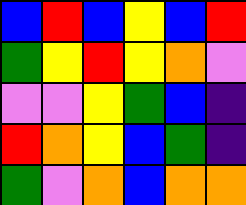[["blue", "red", "blue", "yellow", "blue", "red"], ["green", "yellow", "red", "yellow", "orange", "violet"], ["violet", "violet", "yellow", "green", "blue", "indigo"], ["red", "orange", "yellow", "blue", "green", "indigo"], ["green", "violet", "orange", "blue", "orange", "orange"]]